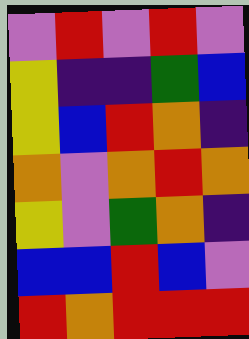[["violet", "red", "violet", "red", "violet"], ["yellow", "indigo", "indigo", "green", "blue"], ["yellow", "blue", "red", "orange", "indigo"], ["orange", "violet", "orange", "red", "orange"], ["yellow", "violet", "green", "orange", "indigo"], ["blue", "blue", "red", "blue", "violet"], ["red", "orange", "red", "red", "red"]]